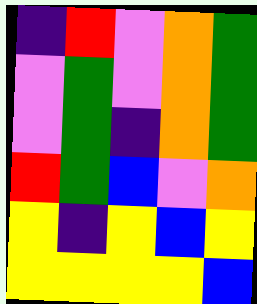[["indigo", "red", "violet", "orange", "green"], ["violet", "green", "violet", "orange", "green"], ["violet", "green", "indigo", "orange", "green"], ["red", "green", "blue", "violet", "orange"], ["yellow", "indigo", "yellow", "blue", "yellow"], ["yellow", "yellow", "yellow", "yellow", "blue"]]